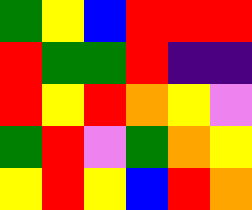[["green", "yellow", "blue", "red", "red", "red"], ["red", "green", "green", "red", "indigo", "indigo"], ["red", "yellow", "red", "orange", "yellow", "violet"], ["green", "red", "violet", "green", "orange", "yellow"], ["yellow", "red", "yellow", "blue", "red", "orange"]]